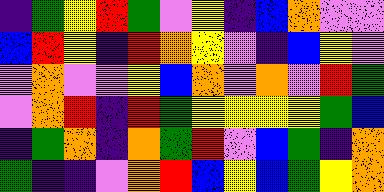[["indigo", "green", "yellow", "red", "green", "violet", "yellow", "indigo", "blue", "orange", "violet", "violet"], ["blue", "red", "yellow", "indigo", "red", "orange", "yellow", "violet", "indigo", "blue", "yellow", "violet"], ["violet", "orange", "violet", "violet", "yellow", "blue", "orange", "violet", "orange", "violet", "red", "green"], ["violet", "orange", "red", "indigo", "red", "green", "yellow", "yellow", "yellow", "yellow", "green", "blue"], ["indigo", "green", "orange", "indigo", "orange", "green", "red", "violet", "blue", "green", "indigo", "orange"], ["green", "indigo", "indigo", "violet", "orange", "red", "blue", "yellow", "blue", "green", "yellow", "orange"]]